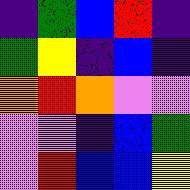[["indigo", "green", "blue", "red", "indigo"], ["green", "yellow", "indigo", "blue", "indigo"], ["orange", "red", "orange", "violet", "violet"], ["violet", "violet", "indigo", "blue", "green"], ["violet", "red", "blue", "blue", "yellow"]]